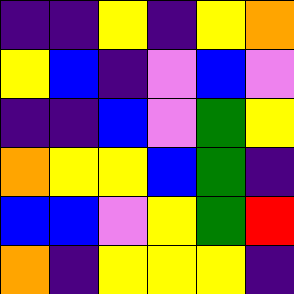[["indigo", "indigo", "yellow", "indigo", "yellow", "orange"], ["yellow", "blue", "indigo", "violet", "blue", "violet"], ["indigo", "indigo", "blue", "violet", "green", "yellow"], ["orange", "yellow", "yellow", "blue", "green", "indigo"], ["blue", "blue", "violet", "yellow", "green", "red"], ["orange", "indigo", "yellow", "yellow", "yellow", "indigo"]]